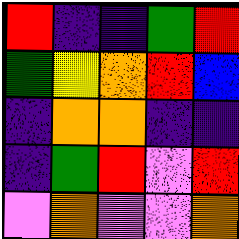[["red", "indigo", "indigo", "green", "red"], ["green", "yellow", "orange", "red", "blue"], ["indigo", "orange", "orange", "indigo", "indigo"], ["indigo", "green", "red", "violet", "red"], ["violet", "orange", "violet", "violet", "orange"]]